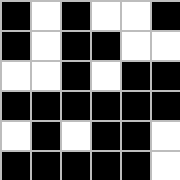[["black", "white", "black", "white", "white", "black"], ["black", "white", "black", "black", "white", "white"], ["white", "white", "black", "white", "black", "black"], ["black", "black", "black", "black", "black", "black"], ["white", "black", "white", "black", "black", "white"], ["black", "black", "black", "black", "black", "white"]]